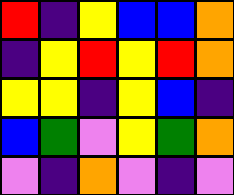[["red", "indigo", "yellow", "blue", "blue", "orange"], ["indigo", "yellow", "red", "yellow", "red", "orange"], ["yellow", "yellow", "indigo", "yellow", "blue", "indigo"], ["blue", "green", "violet", "yellow", "green", "orange"], ["violet", "indigo", "orange", "violet", "indigo", "violet"]]